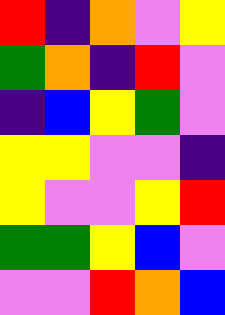[["red", "indigo", "orange", "violet", "yellow"], ["green", "orange", "indigo", "red", "violet"], ["indigo", "blue", "yellow", "green", "violet"], ["yellow", "yellow", "violet", "violet", "indigo"], ["yellow", "violet", "violet", "yellow", "red"], ["green", "green", "yellow", "blue", "violet"], ["violet", "violet", "red", "orange", "blue"]]